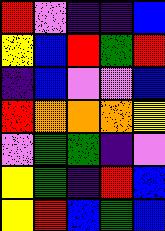[["red", "violet", "indigo", "indigo", "blue"], ["yellow", "blue", "red", "green", "red"], ["indigo", "blue", "violet", "violet", "blue"], ["red", "orange", "orange", "orange", "yellow"], ["violet", "green", "green", "indigo", "violet"], ["yellow", "green", "indigo", "red", "blue"], ["yellow", "red", "blue", "green", "blue"]]